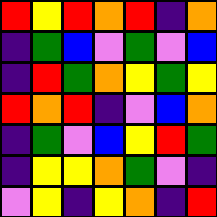[["red", "yellow", "red", "orange", "red", "indigo", "orange"], ["indigo", "green", "blue", "violet", "green", "violet", "blue"], ["indigo", "red", "green", "orange", "yellow", "green", "yellow"], ["red", "orange", "red", "indigo", "violet", "blue", "orange"], ["indigo", "green", "violet", "blue", "yellow", "red", "green"], ["indigo", "yellow", "yellow", "orange", "green", "violet", "indigo"], ["violet", "yellow", "indigo", "yellow", "orange", "indigo", "red"]]